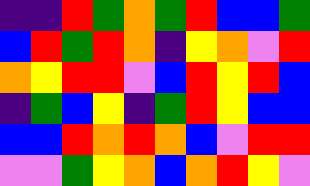[["indigo", "indigo", "red", "green", "orange", "green", "red", "blue", "blue", "green"], ["blue", "red", "green", "red", "orange", "indigo", "yellow", "orange", "violet", "red"], ["orange", "yellow", "red", "red", "violet", "blue", "red", "yellow", "red", "blue"], ["indigo", "green", "blue", "yellow", "indigo", "green", "red", "yellow", "blue", "blue"], ["blue", "blue", "red", "orange", "red", "orange", "blue", "violet", "red", "red"], ["violet", "violet", "green", "yellow", "orange", "blue", "orange", "red", "yellow", "violet"]]